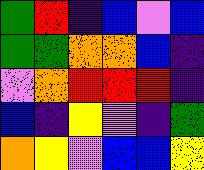[["green", "red", "indigo", "blue", "violet", "blue"], ["green", "green", "orange", "orange", "blue", "indigo"], ["violet", "orange", "red", "red", "red", "indigo"], ["blue", "indigo", "yellow", "violet", "indigo", "green"], ["orange", "yellow", "violet", "blue", "blue", "yellow"]]